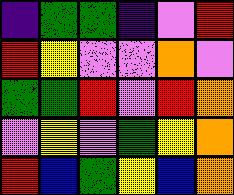[["indigo", "green", "green", "indigo", "violet", "red"], ["red", "yellow", "violet", "violet", "orange", "violet"], ["green", "green", "red", "violet", "red", "orange"], ["violet", "yellow", "violet", "green", "yellow", "orange"], ["red", "blue", "green", "yellow", "blue", "orange"]]